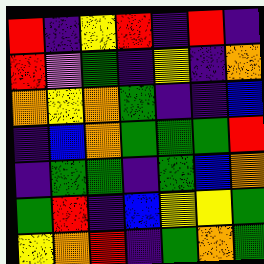[["red", "indigo", "yellow", "red", "indigo", "red", "indigo"], ["red", "violet", "green", "indigo", "yellow", "indigo", "orange"], ["orange", "yellow", "orange", "green", "indigo", "indigo", "blue"], ["indigo", "blue", "orange", "green", "green", "green", "red"], ["indigo", "green", "green", "indigo", "green", "blue", "orange"], ["green", "red", "indigo", "blue", "yellow", "yellow", "green"], ["yellow", "orange", "red", "indigo", "green", "orange", "green"]]